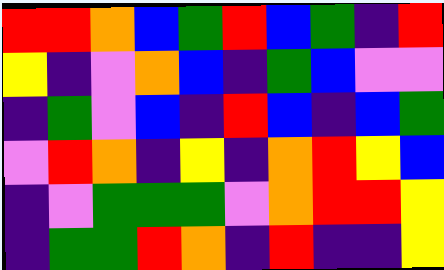[["red", "red", "orange", "blue", "green", "red", "blue", "green", "indigo", "red"], ["yellow", "indigo", "violet", "orange", "blue", "indigo", "green", "blue", "violet", "violet"], ["indigo", "green", "violet", "blue", "indigo", "red", "blue", "indigo", "blue", "green"], ["violet", "red", "orange", "indigo", "yellow", "indigo", "orange", "red", "yellow", "blue"], ["indigo", "violet", "green", "green", "green", "violet", "orange", "red", "red", "yellow"], ["indigo", "green", "green", "red", "orange", "indigo", "red", "indigo", "indigo", "yellow"]]